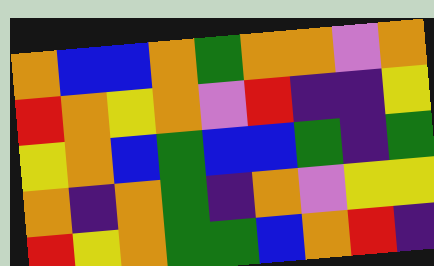[["orange", "blue", "blue", "orange", "green", "orange", "orange", "violet", "orange"], ["red", "orange", "yellow", "orange", "violet", "red", "indigo", "indigo", "yellow"], ["yellow", "orange", "blue", "green", "blue", "blue", "green", "indigo", "green"], ["orange", "indigo", "orange", "green", "indigo", "orange", "violet", "yellow", "yellow"], ["red", "yellow", "orange", "green", "green", "blue", "orange", "red", "indigo"]]